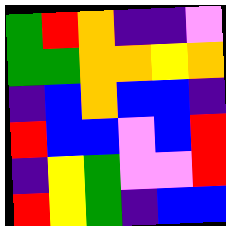[["green", "red", "orange", "indigo", "indigo", "violet"], ["green", "green", "orange", "orange", "yellow", "orange"], ["indigo", "blue", "orange", "blue", "blue", "indigo"], ["red", "blue", "blue", "violet", "blue", "red"], ["indigo", "yellow", "green", "violet", "violet", "red"], ["red", "yellow", "green", "indigo", "blue", "blue"]]